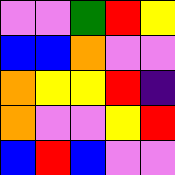[["violet", "violet", "green", "red", "yellow"], ["blue", "blue", "orange", "violet", "violet"], ["orange", "yellow", "yellow", "red", "indigo"], ["orange", "violet", "violet", "yellow", "red"], ["blue", "red", "blue", "violet", "violet"]]